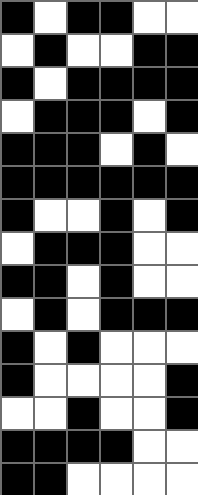[["black", "white", "black", "black", "white", "white"], ["white", "black", "white", "white", "black", "black"], ["black", "white", "black", "black", "black", "black"], ["white", "black", "black", "black", "white", "black"], ["black", "black", "black", "white", "black", "white"], ["black", "black", "black", "black", "black", "black"], ["black", "white", "white", "black", "white", "black"], ["white", "black", "black", "black", "white", "white"], ["black", "black", "white", "black", "white", "white"], ["white", "black", "white", "black", "black", "black"], ["black", "white", "black", "white", "white", "white"], ["black", "white", "white", "white", "white", "black"], ["white", "white", "black", "white", "white", "black"], ["black", "black", "black", "black", "white", "white"], ["black", "black", "white", "white", "white", "white"]]